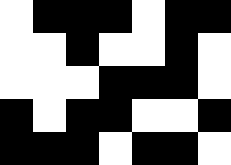[["white", "black", "black", "black", "white", "black", "black"], ["white", "white", "black", "white", "white", "black", "white"], ["white", "white", "white", "black", "black", "black", "white"], ["black", "white", "black", "black", "white", "white", "black"], ["black", "black", "black", "white", "black", "black", "white"]]